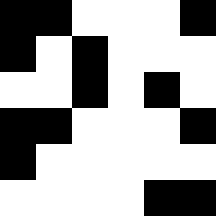[["black", "black", "white", "white", "white", "black"], ["black", "white", "black", "white", "white", "white"], ["white", "white", "black", "white", "black", "white"], ["black", "black", "white", "white", "white", "black"], ["black", "white", "white", "white", "white", "white"], ["white", "white", "white", "white", "black", "black"]]